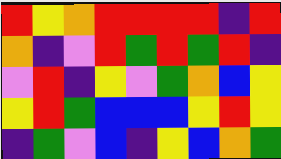[["red", "yellow", "orange", "red", "red", "red", "red", "indigo", "red"], ["orange", "indigo", "violet", "red", "green", "red", "green", "red", "indigo"], ["violet", "red", "indigo", "yellow", "violet", "green", "orange", "blue", "yellow"], ["yellow", "red", "green", "blue", "blue", "blue", "yellow", "red", "yellow"], ["indigo", "green", "violet", "blue", "indigo", "yellow", "blue", "orange", "green"]]